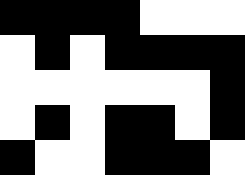[["black", "black", "black", "black", "white", "white", "white"], ["white", "black", "white", "black", "black", "black", "black"], ["white", "white", "white", "white", "white", "white", "black"], ["white", "black", "white", "black", "black", "white", "black"], ["black", "white", "white", "black", "black", "black", "white"]]